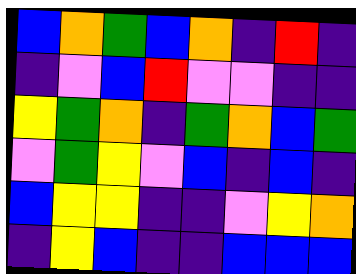[["blue", "orange", "green", "blue", "orange", "indigo", "red", "indigo"], ["indigo", "violet", "blue", "red", "violet", "violet", "indigo", "indigo"], ["yellow", "green", "orange", "indigo", "green", "orange", "blue", "green"], ["violet", "green", "yellow", "violet", "blue", "indigo", "blue", "indigo"], ["blue", "yellow", "yellow", "indigo", "indigo", "violet", "yellow", "orange"], ["indigo", "yellow", "blue", "indigo", "indigo", "blue", "blue", "blue"]]